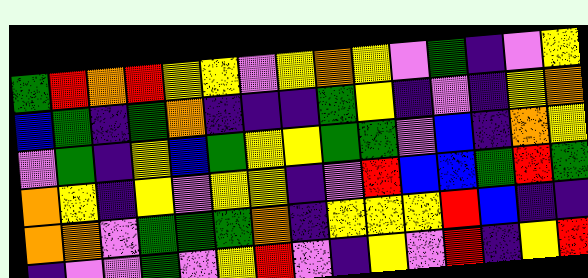[["green", "red", "orange", "red", "yellow", "yellow", "violet", "yellow", "orange", "yellow", "violet", "green", "indigo", "violet", "yellow"], ["blue", "green", "indigo", "green", "orange", "indigo", "indigo", "indigo", "green", "yellow", "indigo", "violet", "indigo", "yellow", "orange"], ["violet", "green", "indigo", "yellow", "blue", "green", "yellow", "yellow", "green", "green", "violet", "blue", "indigo", "orange", "yellow"], ["orange", "yellow", "indigo", "yellow", "violet", "yellow", "yellow", "indigo", "violet", "red", "blue", "blue", "green", "red", "green"], ["orange", "orange", "violet", "green", "green", "green", "orange", "indigo", "yellow", "yellow", "yellow", "red", "blue", "indigo", "indigo"], ["indigo", "violet", "violet", "green", "violet", "yellow", "red", "violet", "indigo", "yellow", "violet", "red", "indigo", "yellow", "red"]]